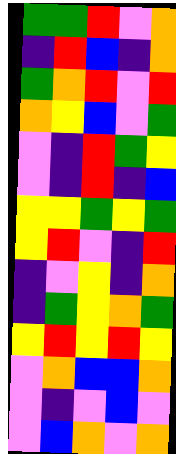[["green", "green", "red", "violet", "orange"], ["indigo", "red", "blue", "indigo", "orange"], ["green", "orange", "red", "violet", "red"], ["orange", "yellow", "blue", "violet", "green"], ["violet", "indigo", "red", "green", "yellow"], ["violet", "indigo", "red", "indigo", "blue"], ["yellow", "yellow", "green", "yellow", "green"], ["yellow", "red", "violet", "indigo", "red"], ["indigo", "violet", "yellow", "indigo", "orange"], ["indigo", "green", "yellow", "orange", "green"], ["yellow", "red", "yellow", "red", "yellow"], ["violet", "orange", "blue", "blue", "orange"], ["violet", "indigo", "violet", "blue", "violet"], ["violet", "blue", "orange", "violet", "orange"]]